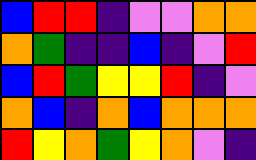[["blue", "red", "red", "indigo", "violet", "violet", "orange", "orange"], ["orange", "green", "indigo", "indigo", "blue", "indigo", "violet", "red"], ["blue", "red", "green", "yellow", "yellow", "red", "indigo", "violet"], ["orange", "blue", "indigo", "orange", "blue", "orange", "orange", "orange"], ["red", "yellow", "orange", "green", "yellow", "orange", "violet", "indigo"]]